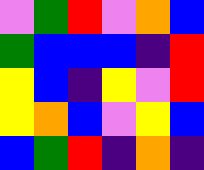[["violet", "green", "red", "violet", "orange", "blue"], ["green", "blue", "blue", "blue", "indigo", "red"], ["yellow", "blue", "indigo", "yellow", "violet", "red"], ["yellow", "orange", "blue", "violet", "yellow", "blue"], ["blue", "green", "red", "indigo", "orange", "indigo"]]